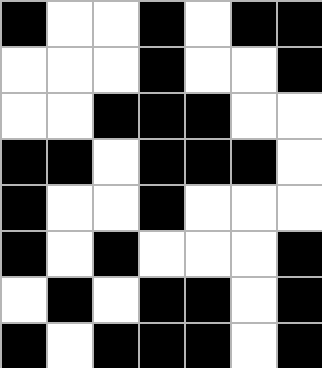[["black", "white", "white", "black", "white", "black", "black"], ["white", "white", "white", "black", "white", "white", "black"], ["white", "white", "black", "black", "black", "white", "white"], ["black", "black", "white", "black", "black", "black", "white"], ["black", "white", "white", "black", "white", "white", "white"], ["black", "white", "black", "white", "white", "white", "black"], ["white", "black", "white", "black", "black", "white", "black"], ["black", "white", "black", "black", "black", "white", "black"]]